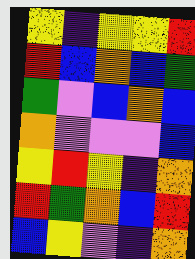[["yellow", "indigo", "yellow", "yellow", "red"], ["red", "blue", "orange", "blue", "green"], ["green", "violet", "blue", "orange", "blue"], ["orange", "violet", "violet", "violet", "blue"], ["yellow", "red", "yellow", "indigo", "orange"], ["red", "green", "orange", "blue", "red"], ["blue", "yellow", "violet", "indigo", "orange"]]